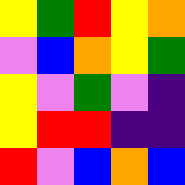[["yellow", "green", "red", "yellow", "orange"], ["violet", "blue", "orange", "yellow", "green"], ["yellow", "violet", "green", "violet", "indigo"], ["yellow", "red", "red", "indigo", "indigo"], ["red", "violet", "blue", "orange", "blue"]]